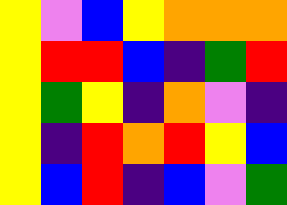[["yellow", "violet", "blue", "yellow", "orange", "orange", "orange"], ["yellow", "red", "red", "blue", "indigo", "green", "red"], ["yellow", "green", "yellow", "indigo", "orange", "violet", "indigo"], ["yellow", "indigo", "red", "orange", "red", "yellow", "blue"], ["yellow", "blue", "red", "indigo", "blue", "violet", "green"]]